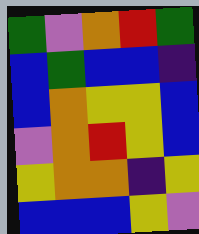[["green", "violet", "orange", "red", "green"], ["blue", "green", "blue", "blue", "indigo"], ["blue", "orange", "yellow", "yellow", "blue"], ["violet", "orange", "red", "yellow", "blue"], ["yellow", "orange", "orange", "indigo", "yellow"], ["blue", "blue", "blue", "yellow", "violet"]]